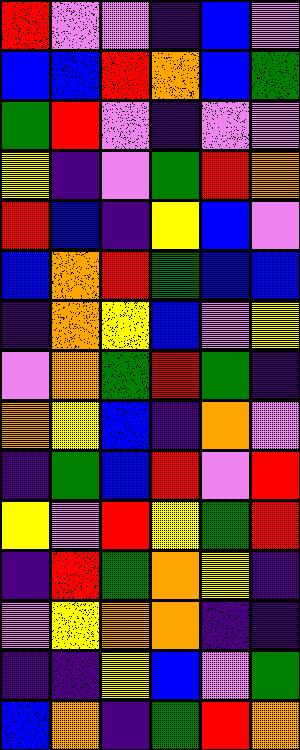[["red", "violet", "violet", "indigo", "blue", "violet"], ["blue", "blue", "red", "orange", "blue", "green"], ["green", "red", "violet", "indigo", "violet", "violet"], ["yellow", "indigo", "violet", "green", "red", "orange"], ["red", "blue", "indigo", "yellow", "blue", "violet"], ["blue", "orange", "red", "green", "blue", "blue"], ["indigo", "orange", "yellow", "blue", "violet", "yellow"], ["violet", "orange", "green", "red", "green", "indigo"], ["orange", "yellow", "blue", "indigo", "orange", "violet"], ["indigo", "green", "blue", "red", "violet", "red"], ["yellow", "violet", "red", "yellow", "green", "red"], ["indigo", "red", "green", "orange", "yellow", "indigo"], ["violet", "yellow", "orange", "orange", "indigo", "indigo"], ["indigo", "indigo", "yellow", "blue", "violet", "green"], ["blue", "orange", "indigo", "green", "red", "orange"]]